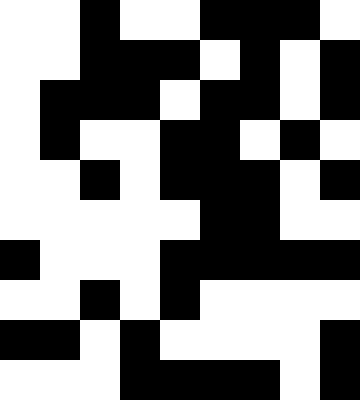[["white", "white", "black", "white", "white", "black", "black", "black", "white"], ["white", "white", "black", "black", "black", "white", "black", "white", "black"], ["white", "black", "black", "black", "white", "black", "black", "white", "black"], ["white", "black", "white", "white", "black", "black", "white", "black", "white"], ["white", "white", "black", "white", "black", "black", "black", "white", "black"], ["white", "white", "white", "white", "white", "black", "black", "white", "white"], ["black", "white", "white", "white", "black", "black", "black", "black", "black"], ["white", "white", "black", "white", "black", "white", "white", "white", "white"], ["black", "black", "white", "black", "white", "white", "white", "white", "black"], ["white", "white", "white", "black", "black", "black", "black", "white", "black"]]